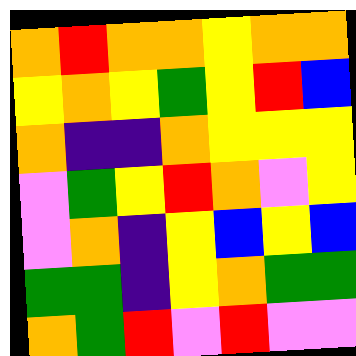[["orange", "red", "orange", "orange", "yellow", "orange", "orange"], ["yellow", "orange", "yellow", "green", "yellow", "red", "blue"], ["orange", "indigo", "indigo", "orange", "yellow", "yellow", "yellow"], ["violet", "green", "yellow", "red", "orange", "violet", "yellow"], ["violet", "orange", "indigo", "yellow", "blue", "yellow", "blue"], ["green", "green", "indigo", "yellow", "orange", "green", "green"], ["orange", "green", "red", "violet", "red", "violet", "violet"]]